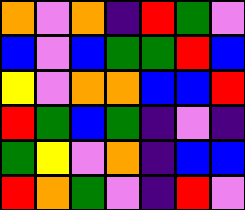[["orange", "violet", "orange", "indigo", "red", "green", "violet"], ["blue", "violet", "blue", "green", "green", "red", "blue"], ["yellow", "violet", "orange", "orange", "blue", "blue", "red"], ["red", "green", "blue", "green", "indigo", "violet", "indigo"], ["green", "yellow", "violet", "orange", "indigo", "blue", "blue"], ["red", "orange", "green", "violet", "indigo", "red", "violet"]]